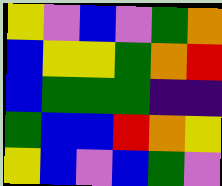[["yellow", "violet", "blue", "violet", "green", "orange"], ["blue", "yellow", "yellow", "green", "orange", "red"], ["blue", "green", "green", "green", "indigo", "indigo"], ["green", "blue", "blue", "red", "orange", "yellow"], ["yellow", "blue", "violet", "blue", "green", "violet"]]